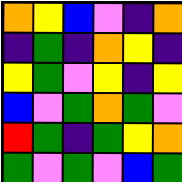[["orange", "yellow", "blue", "violet", "indigo", "orange"], ["indigo", "green", "indigo", "orange", "yellow", "indigo"], ["yellow", "green", "violet", "yellow", "indigo", "yellow"], ["blue", "violet", "green", "orange", "green", "violet"], ["red", "green", "indigo", "green", "yellow", "orange"], ["green", "violet", "green", "violet", "blue", "green"]]